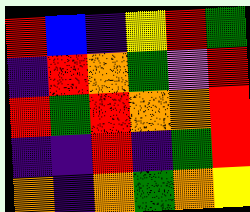[["red", "blue", "indigo", "yellow", "red", "green"], ["indigo", "red", "orange", "green", "violet", "red"], ["red", "green", "red", "orange", "orange", "red"], ["indigo", "indigo", "red", "indigo", "green", "red"], ["orange", "indigo", "orange", "green", "orange", "yellow"]]